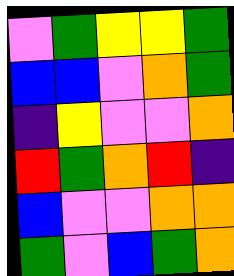[["violet", "green", "yellow", "yellow", "green"], ["blue", "blue", "violet", "orange", "green"], ["indigo", "yellow", "violet", "violet", "orange"], ["red", "green", "orange", "red", "indigo"], ["blue", "violet", "violet", "orange", "orange"], ["green", "violet", "blue", "green", "orange"]]